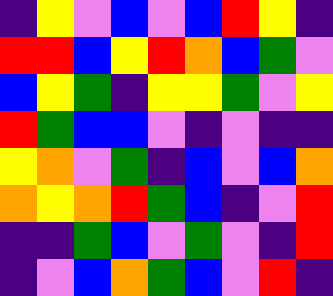[["indigo", "yellow", "violet", "blue", "violet", "blue", "red", "yellow", "indigo"], ["red", "red", "blue", "yellow", "red", "orange", "blue", "green", "violet"], ["blue", "yellow", "green", "indigo", "yellow", "yellow", "green", "violet", "yellow"], ["red", "green", "blue", "blue", "violet", "indigo", "violet", "indigo", "indigo"], ["yellow", "orange", "violet", "green", "indigo", "blue", "violet", "blue", "orange"], ["orange", "yellow", "orange", "red", "green", "blue", "indigo", "violet", "red"], ["indigo", "indigo", "green", "blue", "violet", "green", "violet", "indigo", "red"], ["indigo", "violet", "blue", "orange", "green", "blue", "violet", "red", "indigo"]]